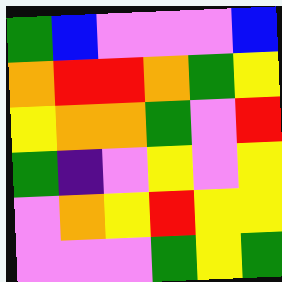[["green", "blue", "violet", "violet", "violet", "blue"], ["orange", "red", "red", "orange", "green", "yellow"], ["yellow", "orange", "orange", "green", "violet", "red"], ["green", "indigo", "violet", "yellow", "violet", "yellow"], ["violet", "orange", "yellow", "red", "yellow", "yellow"], ["violet", "violet", "violet", "green", "yellow", "green"]]